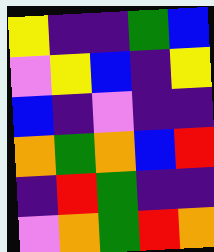[["yellow", "indigo", "indigo", "green", "blue"], ["violet", "yellow", "blue", "indigo", "yellow"], ["blue", "indigo", "violet", "indigo", "indigo"], ["orange", "green", "orange", "blue", "red"], ["indigo", "red", "green", "indigo", "indigo"], ["violet", "orange", "green", "red", "orange"]]